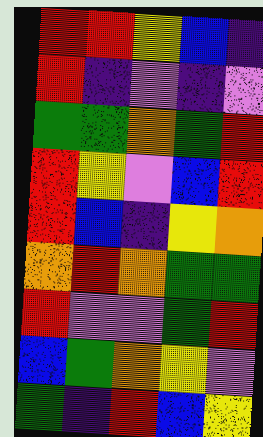[["red", "red", "yellow", "blue", "indigo"], ["red", "indigo", "violet", "indigo", "violet"], ["green", "green", "orange", "green", "red"], ["red", "yellow", "violet", "blue", "red"], ["red", "blue", "indigo", "yellow", "orange"], ["orange", "red", "orange", "green", "green"], ["red", "violet", "violet", "green", "red"], ["blue", "green", "orange", "yellow", "violet"], ["green", "indigo", "red", "blue", "yellow"]]